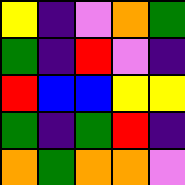[["yellow", "indigo", "violet", "orange", "green"], ["green", "indigo", "red", "violet", "indigo"], ["red", "blue", "blue", "yellow", "yellow"], ["green", "indigo", "green", "red", "indigo"], ["orange", "green", "orange", "orange", "violet"]]